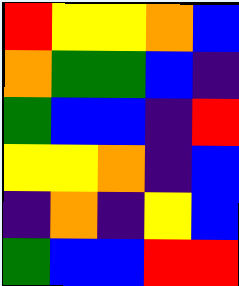[["red", "yellow", "yellow", "orange", "blue"], ["orange", "green", "green", "blue", "indigo"], ["green", "blue", "blue", "indigo", "red"], ["yellow", "yellow", "orange", "indigo", "blue"], ["indigo", "orange", "indigo", "yellow", "blue"], ["green", "blue", "blue", "red", "red"]]